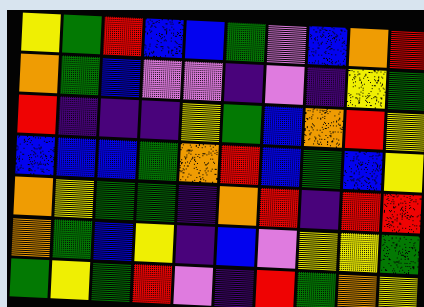[["yellow", "green", "red", "blue", "blue", "green", "violet", "blue", "orange", "red"], ["orange", "green", "blue", "violet", "violet", "indigo", "violet", "indigo", "yellow", "green"], ["red", "indigo", "indigo", "indigo", "yellow", "green", "blue", "orange", "red", "yellow"], ["blue", "blue", "blue", "green", "orange", "red", "blue", "green", "blue", "yellow"], ["orange", "yellow", "green", "green", "indigo", "orange", "red", "indigo", "red", "red"], ["orange", "green", "blue", "yellow", "indigo", "blue", "violet", "yellow", "yellow", "green"], ["green", "yellow", "green", "red", "violet", "indigo", "red", "green", "orange", "yellow"]]